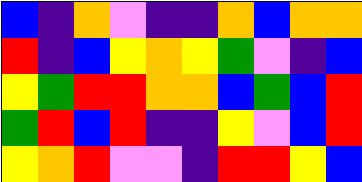[["blue", "indigo", "orange", "violet", "indigo", "indigo", "orange", "blue", "orange", "orange"], ["red", "indigo", "blue", "yellow", "orange", "yellow", "green", "violet", "indigo", "blue"], ["yellow", "green", "red", "red", "orange", "orange", "blue", "green", "blue", "red"], ["green", "red", "blue", "red", "indigo", "indigo", "yellow", "violet", "blue", "red"], ["yellow", "orange", "red", "violet", "violet", "indigo", "red", "red", "yellow", "blue"]]